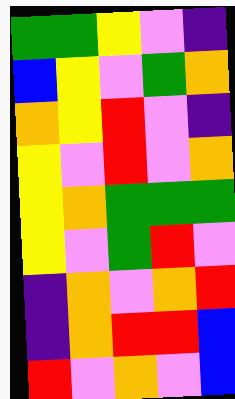[["green", "green", "yellow", "violet", "indigo"], ["blue", "yellow", "violet", "green", "orange"], ["orange", "yellow", "red", "violet", "indigo"], ["yellow", "violet", "red", "violet", "orange"], ["yellow", "orange", "green", "green", "green"], ["yellow", "violet", "green", "red", "violet"], ["indigo", "orange", "violet", "orange", "red"], ["indigo", "orange", "red", "red", "blue"], ["red", "violet", "orange", "violet", "blue"]]